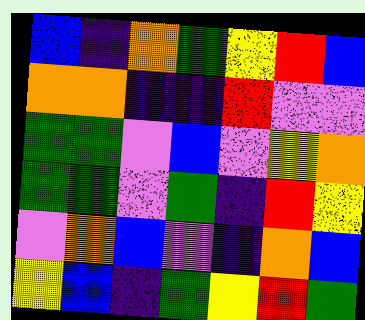[["blue", "indigo", "orange", "green", "yellow", "red", "blue"], ["orange", "orange", "indigo", "indigo", "red", "violet", "violet"], ["green", "green", "violet", "blue", "violet", "yellow", "orange"], ["green", "green", "violet", "green", "indigo", "red", "yellow"], ["violet", "orange", "blue", "violet", "indigo", "orange", "blue"], ["yellow", "blue", "indigo", "green", "yellow", "red", "green"]]